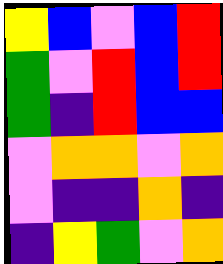[["yellow", "blue", "violet", "blue", "red"], ["green", "violet", "red", "blue", "red"], ["green", "indigo", "red", "blue", "blue"], ["violet", "orange", "orange", "violet", "orange"], ["violet", "indigo", "indigo", "orange", "indigo"], ["indigo", "yellow", "green", "violet", "orange"]]